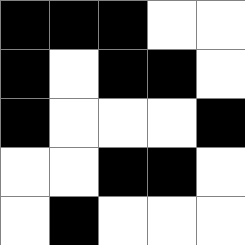[["black", "black", "black", "white", "white"], ["black", "white", "black", "black", "white"], ["black", "white", "white", "white", "black"], ["white", "white", "black", "black", "white"], ["white", "black", "white", "white", "white"]]